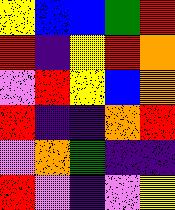[["yellow", "blue", "blue", "green", "red"], ["red", "indigo", "yellow", "red", "orange"], ["violet", "red", "yellow", "blue", "orange"], ["red", "indigo", "indigo", "orange", "red"], ["violet", "orange", "green", "indigo", "indigo"], ["red", "violet", "indigo", "violet", "yellow"]]